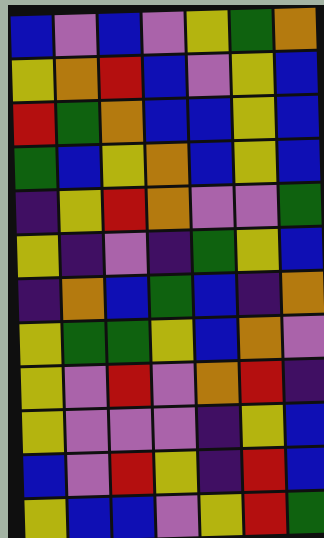[["blue", "violet", "blue", "violet", "yellow", "green", "orange"], ["yellow", "orange", "red", "blue", "violet", "yellow", "blue"], ["red", "green", "orange", "blue", "blue", "yellow", "blue"], ["green", "blue", "yellow", "orange", "blue", "yellow", "blue"], ["indigo", "yellow", "red", "orange", "violet", "violet", "green"], ["yellow", "indigo", "violet", "indigo", "green", "yellow", "blue"], ["indigo", "orange", "blue", "green", "blue", "indigo", "orange"], ["yellow", "green", "green", "yellow", "blue", "orange", "violet"], ["yellow", "violet", "red", "violet", "orange", "red", "indigo"], ["yellow", "violet", "violet", "violet", "indigo", "yellow", "blue"], ["blue", "violet", "red", "yellow", "indigo", "red", "blue"], ["yellow", "blue", "blue", "violet", "yellow", "red", "green"]]